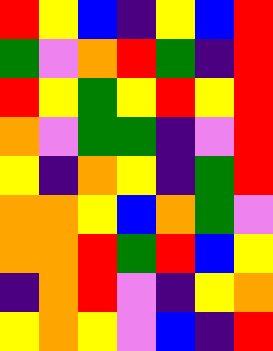[["red", "yellow", "blue", "indigo", "yellow", "blue", "red"], ["green", "violet", "orange", "red", "green", "indigo", "red"], ["red", "yellow", "green", "yellow", "red", "yellow", "red"], ["orange", "violet", "green", "green", "indigo", "violet", "red"], ["yellow", "indigo", "orange", "yellow", "indigo", "green", "red"], ["orange", "orange", "yellow", "blue", "orange", "green", "violet"], ["orange", "orange", "red", "green", "red", "blue", "yellow"], ["indigo", "orange", "red", "violet", "indigo", "yellow", "orange"], ["yellow", "orange", "yellow", "violet", "blue", "indigo", "red"]]